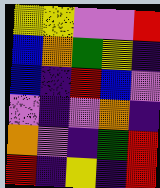[["yellow", "yellow", "violet", "violet", "red"], ["blue", "orange", "green", "yellow", "indigo"], ["blue", "indigo", "red", "blue", "violet"], ["violet", "indigo", "violet", "orange", "indigo"], ["orange", "violet", "indigo", "green", "red"], ["red", "indigo", "yellow", "indigo", "red"]]